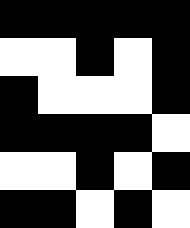[["black", "black", "black", "black", "black"], ["white", "white", "black", "white", "black"], ["black", "white", "white", "white", "black"], ["black", "black", "black", "black", "white"], ["white", "white", "black", "white", "black"], ["black", "black", "white", "black", "white"]]